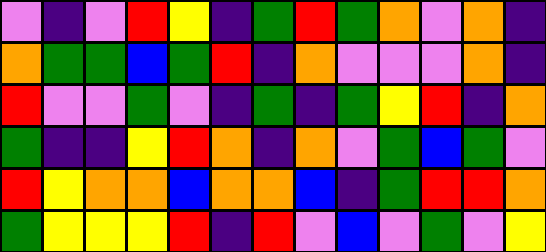[["violet", "indigo", "violet", "red", "yellow", "indigo", "green", "red", "green", "orange", "violet", "orange", "indigo"], ["orange", "green", "green", "blue", "green", "red", "indigo", "orange", "violet", "violet", "violet", "orange", "indigo"], ["red", "violet", "violet", "green", "violet", "indigo", "green", "indigo", "green", "yellow", "red", "indigo", "orange"], ["green", "indigo", "indigo", "yellow", "red", "orange", "indigo", "orange", "violet", "green", "blue", "green", "violet"], ["red", "yellow", "orange", "orange", "blue", "orange", "orange", "blue", "indigo", "green", "red", "red", "orange"], ["green", "yellow", "yellow", "yellow", "red", "indigo", "red", "violet", "blue", "violet", "green", "violet", "yellow"]]